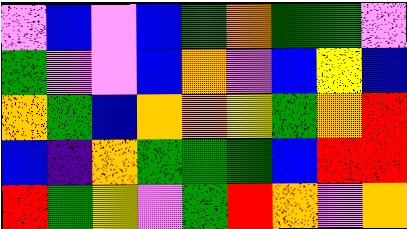[["violet", "blue", "violet", "blue", "green", "orange", "green", "green", "violet"], ["green", "violet", "violet", "blue", "orange", "violet", "blue", "yellow", "blue"], ["orange", "green", "blue", "orange", "orange", "yellow", "green", "orange", "red"], ["blue", "indigo", "orange", "green", "green", "green", "blue", "red", "red"], ["red", "green", "yellow", "violet", "green", "red", "orange", "violet", "orange"]]